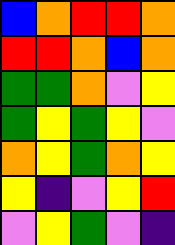[["blue", "orange", "red", "red", "orange"], ["red", "red", "orange", "blue", "orange"], ["green", "green", "orange", "violet", "yellow"], ["green", "yellow", "green", "yellow", "violet"], ["orange", "yellow", "green", "orange", "yellow"], ["yellow", "indigo", "violet", "yellow", "red"], ["violet", "yellow", "green", "violet", "indigo"]]